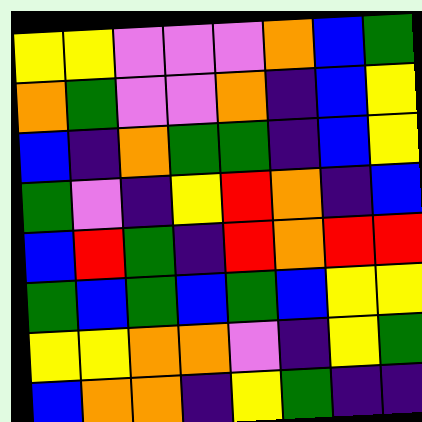[["yellow", "yellow", "violet", "violet", "violet", "orange", "blue", "green"], ["orange", "green", "violet", "violet", "orange", "indigo", "blue", "yellow"], ["blue", "indigo", "orange", "green", "green", "indigo", "blue", "yellow"], ["green", "violet", "indigo", "yellow", "red", "orange", "indigo", "blue"], ["blue", "red", "green", "indigo", "red", "orange", "red", "red"], ["green", "blue", "green", "blue", "green", "blue", "yellow", "yellow"], ["yellow", "yellow", "orange", "orange", "violet", "indigo", "yellow", "green"], ["blue", "orange", "orange", "indigo", "yellow", "green", "indigo", "indigo"]]